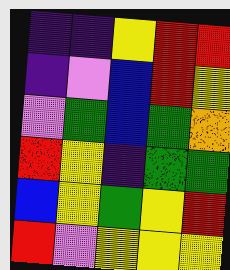[["indigo", "indigo", "yellow", "red", "red"], ["indigo", "violet", "blue", "red", "yellow"], ["violet", "green", "blue", "green", "orange"], ["red", "yellow", "indigo", "green", "green"], ["blue", "yellow", "green", "yellow", "red"], ["red", "violet", "yellow", "yellow", "yellow"]]